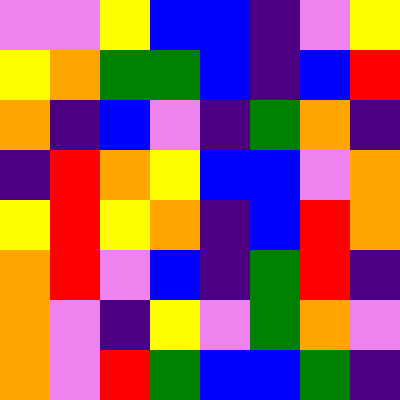[["violet", "violet", "yellow", "blue", "blue", "indigo", "violet", "yellow"], ["yellow", "orange", "green", "green", "blue", "indigo", "blue", "red"], ["orange", "indigo", "blue", "violet", "indigo", "green", "orange", "indigo"], ["indigo", "red", "orange", "yellow", "blue", "blue", "violet", "orange"], ["yellow", "red", "yellow", "orange", "indigo", "blue", "red", "orange"], ["orange", "red", "violet", "blue", "indigo", "green", "red", "indigo"], ["orange", "violet", "indigo", "yellow", "violet", "green", "orange", "violet"], ["orange", "violet", "red", "green", "blue", "blue", "green", "indigo"]]